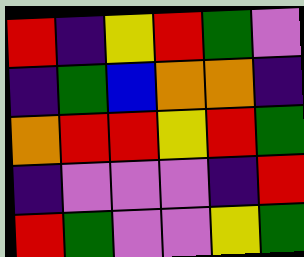[["red", "indigo", "yellow", "red", "green", "violet"], ["indigo", "green", "blue", "orange", "orange", "indigo"], ["orange", "red", "red", "yellow", "red", "green"], ["indigo", "violet", "violet", "violet", "indigo", "red"], ["red", "green", "violet", "violet", "yellow", "green"]]